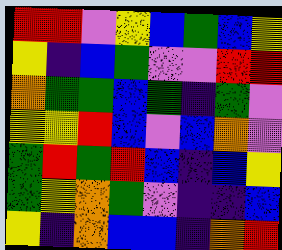[["red", "red", "violet", "yellow", "blue", "green", "blue", "yellow"], ["yellow", "indigo", "blue", "green", "violet", "violet", "red", "red"], ["orange", "green", "green", "blue", "green", "indigo", "green", "violet"], ["yellow", "yellow", "red", "blue", "violet", "blue", "orange", "violet"], ["green", "red", "green", "red", "blue", "indigo", "blue", "yellow"], ["green", "yellow", "orange", "green", "violet", "indigo", "indigo", "blue"], ["yellow", "indigo", "orange", "blue", "blue", "indigo", "orange", "red"]]